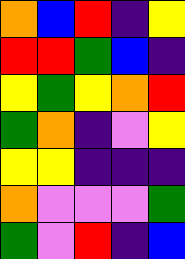[["orange", "blue", "red", "indigo", "yellow"], ["red", "red", "green", "blue", "indigo"], ["yellow", "green", "yellow", "orange", "red"], ["green", "orange", "indigo", "violet", "yellow"], ["yellow", "yellow", "indigo", "indigo", "indigo"], ["orange", "violet", "violet", "violet", "green"], ["green", "violet", "red", "indigo", "blue"]]